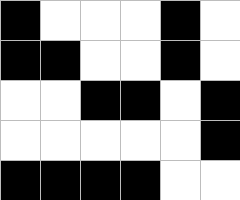[["black", "white", "white", "white", "black", "white"], ["black", "black", "white", "white", "black", "white"], ["white", "white", "black", "black", "white", "black"], ["white", "white", "white", "white", "white", "black"], ["black", "black", "black", "black", "white", "white"]]